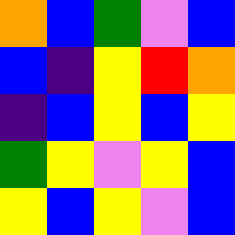[["orange", "blue", "green", "violet", "blue"], ["blue", "indigo", "yellow", "red", "orange"], ["indigo", "blue", "yellow", "blue", "yellow"], ["green", "yellow", "violet", "yellow", "blue"], ["yellow", "blue", "yellow", "violet", "blue"]]